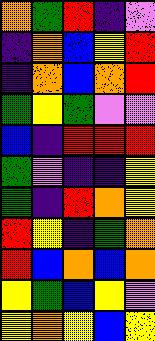[["orange", "green", "red", "indigo", "violet"], ["indigo", "orange", "blue", "yellow", "red"], ["indigo", "orange", "blue", "orange", "red"], ["green", "yellow", "green", "violet", "violet"], ["blue", "indigo", "red", "red", "red"], ["green", "violet", "indigo", "indigo", "yellow"], ["green", "indigo", "red", "orange", "yellow"], ["red", "yellow", "indigo", "green", "orange"], ["red", "blue", "orange", "blue", "orange"], ["yellow", "green", "blue", "yellow", "violet"], ["yellow", "orange", "yellow", "blue", "yellow"]]